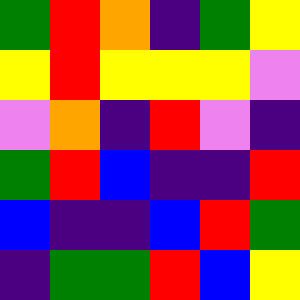[["green", "red", "orange", "indigo", "green", "yellow"], ["yellow", "red", "yellow", "yellow", "yellow", "violet"], ["violet", "orange", "indigo", "red", "violet", "indigo"], ["green", "red", "blue", "indigo", "indigo", "red"], ["blue", "indigo", "indigo", "blue", "red", "green"], ["indigo", "green", "green", "red", "blue", "yellow"]]